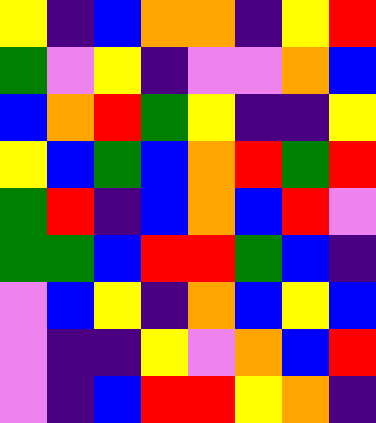[["yellow", "indigo", "blue", "orange", "orange", "indigo", "yellow", "red"], ["green", "violet", "yellow", "indigo", "violet", "violet", "orange", "blue"], ["blue", "orange", "red", "green", "yellow", "indigo", "indigo", "yellow"], ["yellow", "blue", "green", "blue", "orange", "red", "green", "red"], ["green", "red", "indigo", "blue", "orange", "blue", "red", "violet"], ["green", "green", "blue", "red", "red", "green", "blue", "indigo"], ["violet", "blue", "yellow", "indigo", "orange", "blue", "yellow", "blue"], ["violet", "indigo", "indigo", "yellow", "violet", "orange", "blue", "red"], ["violet", "indigo", "blue", "red", "red", "yellow", "orange", "indigo"]]